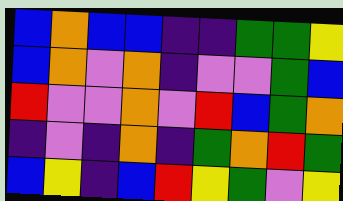[["blue", "orange", "blue", "blue", "indigo", "indigo", "green", "green", "yellow"], ["blue", "orange", "violet", "orange", "indigo", "violet", "violet", "green", "blue"], ["red", "violet", "violet", "orange", "violet", "red", "blue", "green", "orange"], ["indigo", "violet", "indigo", "orange", "indigo", "green", "orange", "red", "green"], ["blue", "yellow", "indigo", "blue", "red", "yellow", "green", "violet", "yellow"]]